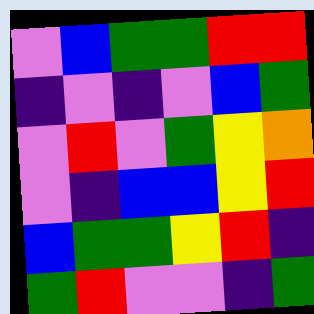[["violet", "blue", "green", "green", "red", "red"], ["indigo", "violet", "indigo", "violet", "blue", "green"], ["violet", "red", "violet", "green", "yellow", "orange"], ["violet", "indigo", "blue", "blue", "yellow", "red"], ["blue", "green", "green", "yellow", "red", "indigo"], ["green", "red", "violet", "violet", "indigo", "green"]]